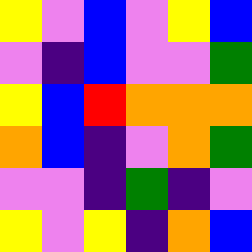[["yellow", "violet", "blue", "violet", "yellow", "blue"], ["violet", "indigo", "blue", "violet", "violet", "green"], ["yellow", "blue", "red", "orange", "orange", "orange"], ["orange", "blue", "indigo", "violet", "orange", "green"], ["violet", "violet", "indigo", "green", "indigo", "violet"], ["yellow", "violet", "yellow", "indigo", "orange", "blue"]]